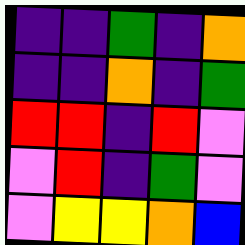[["indigo", "indigo", "green", "indigo", "orange"], ["indigo", "indigo", "orange", "indigo", "green"], ["red", "red", "indigo", "red", "violet"], ["violet", "red", "indigo", "green", "violet"], ["violet", "yellow", "yellow", "orange", "blue"]]